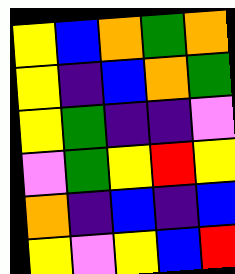[["yellow", "blue", "orange", "green", "orange"], ["yellow", "indigo", "blue", "orange", "green"], ["yellow", "green", "indigo", "indigo", "violet"], ["violet", "green", "yellow", "red", "yellow"], ["orange", "indigo", "blue", "indigo", "blue"], ["yellow", "violet", "yellow", "blue", "red"]]